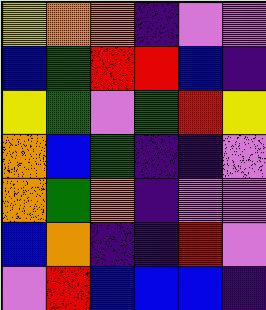[["yellow", "orange", "orange", "indigo", "violet", "violet"], ["blue", "green", "red", "red", "blue", "indigo"], ["yellow", "green", "violet", "green", "red", "yellow"], ["orange", "blue", "green", "indigo", "indigo", "violet"], ["orange", "green", "orange", "indigo", "violet", "violet"], ["blue", "orange", "indigo", "indigo", "red", "violet"], ["violet", "red", "blue", "blue", "blue", "indigo"]]